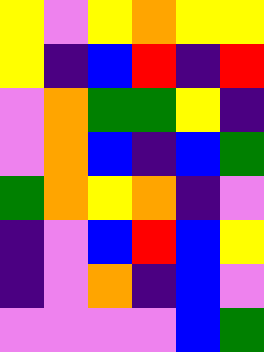[["yellow", "violet", "yellow", "orange", "yellow", "yellow"], ["yellow", "indigo", "blue", "red", "indigo", "red"], ["violet", "orange", "green", "green", "yellow", "indigo"], ["violet", "orange", "blue", "indigo", "blue", "green"], ["green", "orange", "yellow", "orange", "indigo", "violet"], ["indigo", "violet", "blue", "red", "blue", "yellow"], ["indigo", "violet", "orange", "indigo", "blue", "violet"], ["violet", "violet", "violet", "violet", "blue", "green"]]